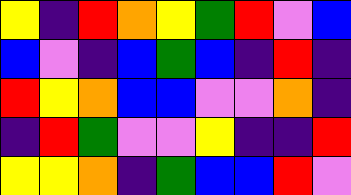[["yellow", "indigo", "red", "orange", "yellow", "green", "red", "violet", "blue"], ["blue", "violet", "indigo", "blue", "green", "blue", "indigo", "red", "indigo"], ["red", "yellow", "orange", "blue", "blue", "violet", "violet", "orange", "indigo"], ["indigo", "red", "green", "violet", "violet", "yellow", "indigo", "indigo", "red"], ["yellow", "yellow", "orange", "indigo", "green", "blue", "blue", "red", "violet"]]